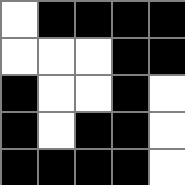[["white", "black", "black", "black", "black"], ["white", "white", "white", "black", "black"], ["black", "white", "white", "black", "white"], ["black", "white", "black", "black", "white"], ["black", "black", "black", "black", "white"]]